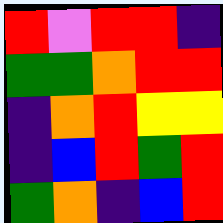[["red", "violet", "red", "red", "indigo"], ["green", "green", "orange", "red", "red"], ["indigo", "orange", "red", "yellow", "yellow"], ["indigo", "blue", "red", "green", "red"], ["green", "orange", "indigo", "blue", "red"]]